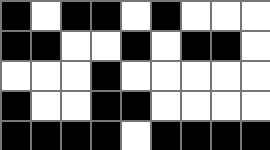[["black", "white", "black", "black", "white", "black", "white", "white", "white"], ["black", "black", "white", "white", "black", "white", "black", "black", "white"], ["white", "white", "white", "black", "white", "white", "white", "white", "white"], ["black", "white", "white", "black", "black", "white", "white", "white", "white"], ["black", "black", "black", "black", "white", "black", "black", "black", "black"]]